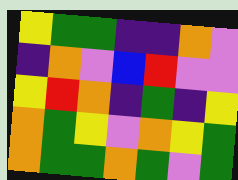[["yellow", "green", "green", "indigo", "indigo", "orange", "violet"], ["indigo", "orange", "violet", "blue", "red", "violet", "violet"], ["yellow", "red", "orange", "indigo", "green", "indigo", "yellow"], ["orange", "green", "yellow", "violet", "orange", "yellow", "green"], ["orange", "green", "green", "orange", "green", "violet", "green"]]